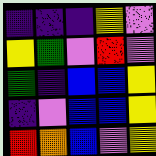[["indigo", "indigo", "indigo", "yellow", "violet"], ["yellow", "green", "violet", "red", "violet"], ["green", "indigo", "blue", "blue", "yellow"], ["indigo", "violet", "blue", "blue", "yellow"], ["red", "orange", "blue", "violet", "yellow"]]